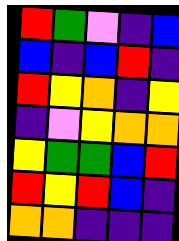[["red", "green", "violet", "indigo", "blue"], ["blue", "indigo", "blue", "red", "indigo"], ["red", "yellow", "orange", "indigo", "yellow"], ["indigo", "violet", "yellow", "orange", "orange"], ["yellow", "green", "green", "blue", "red"], ["red", "yellow", "red", "blue", "indigo"], ["orange", "orange", "indigo", "indigo", "indigo"]]